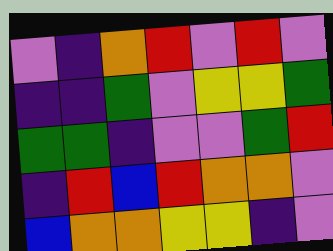[["violet", "indigo", "orange", "red", "violet", "red", "violet"], ["indigo", "indigo", "green", "violet", "yellow", "yellow", "green"], ["green", "green", "indigo", "violet", "violet", "green", "red"], ["indigo", "red", "blue", "red", "orange", "orange", "violet"], ["blue", "orange", "orange", "yellow", "yellow", "indigo", "violet"]]